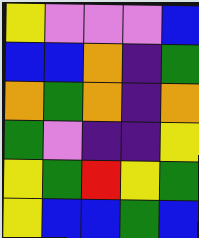[["yellow", "violet", "violet", "violet", "blue"], ["blue", "blue", "orange", "indigo", "green"], ["orange", "green", "orange", "indigo", "orange"], ["green", "violet", "indigo", "indigo", "yellow"], ["yellow", "green", "red", "yellow", "green"], ["yellow", "blue", "blue", "green", "blue"]]